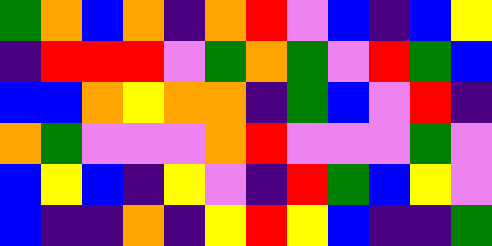[["green", "orange", "blue", "orange", "indigo", "orange", "red", "violet", "blue", "indigo", "blue", "yellow"], ["indigo", "red", "red", "red", "violet", "green", "orange", "green", "violet", "red", "green", "blue"], ["blue", "blue", "orange", "yellow", "orange", "orange", "indigo", "green", "blue", "violet", "red", "indigo"], ["orange", "green", "violet", "violet", "violet", "orange", "red", "violet", "violet", "violet", "green", "violet"], ["blue", "yellow", "blue", "indigo", "yellow", "violet", "indigo", "red", "green", "blue", "yellow", "violet"], ["blue", "indigo", "indigo", "orange", "indigo", "yellow", "red", "yellow", "blue", "indigo", "indigo", "green"]]